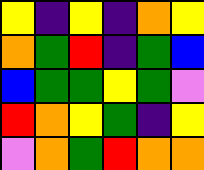[["yellow", "indigo", "yellow", "indigo", "orange", "yellow"], ["orange", "green", "red", "indigo", "green", "blue"], ["blue", "green", "green", "yellow", "green", "violet"], ["red", "orange", "yellow", "green", "indigo", "yellow"], ["violet", "orange", "green", "red", "orange", "orange"]]